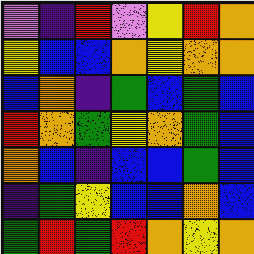[["violet", "indigo", "red", "violet", "yellow", "red", "orange"], ["yellow", "blue", "blue", "orange", "yellow", "orange", "orange"], ["blue", "orange", "indigo", "green", "blue", "green", "blue"], ["red", "orange", "green", "yellow", "orange", "green", "blue"], ["orange", "blue", "indigo", "blue", "blue", "green", "blue"], ["indigo", "green", "yellow", "blue", "blue", "orange", "blue"], ["green", "red", "green", "red", "orange", "yellow", "orange"]]